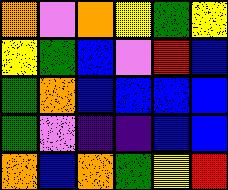[["orange", "violet", "orange", "yellow", "green", "yellow"], ["yellow", "green", "blue", "violet", "red", "blue"], ["green", "orange", "blue", "blue", "blue", "blue"], ["green", "violet", "indigo", "indigo", "blue", "blue"], ["orange", "blue", "orange", "green", "yellow", "red"]]